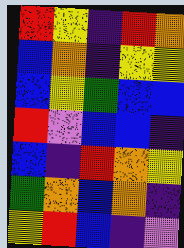[["red", "yellow", "indigo", "red", "orange"], ["blue", "orange", "indigo", "yellow", "yellow"], ["blue", "yellow", "green", "blue", "blue"], ["red", "violet", "blue", "blue", "indigo"], ["blue", "indigo", "red", "orange", "yellow"], ["green", "orange", "blue", "orange", "indigo"], ["yellow", "red", "blue", "indigo", "violet"]]